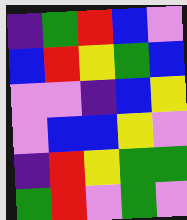[["indigo", "green", "red", "blue", "violet"], ["blue", "red", "yellow", "green", "blue"], ["violet", "violet", "indigo", "blue", "yellow"], ["violet", "blue", "blue", "yellow", "violet"], ["indigo", "red", "yellow", "green", "green"], ["green", "red", "violet", "green", "violet"]]